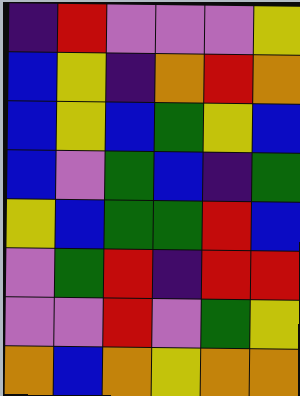[["indigo", "red", "violet", "violet", "violet", "yellow"], ["blue", "yellow", "indigo", "orange", "red", "orange"], ["blue", "yellow", "blue", "green", "yellow", "blue"], ["blue", "violet", "green", "blue", "indigo", "green"], ["yellow", "blue", "green", "green", "red", "blue"], ["violet", "green", "red", "indigo", "red", "red"], ["violet", "violet", "red", "violet", "green", "yellow"], ["orange", "blue", "orange", "yellow", "orange", "orange"]]